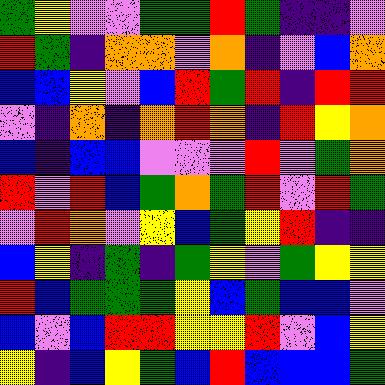[["green", "yellow", "violet", "violet", "green", "green", "red", "green", "indigo", "indigo", "violet"], ["red", "green", "indigo", "orange", "orange", "violet", "orange", "indigo", "violet", "blue", "orange"], ["blue", "blue", "yellow", "violet", "blue", "red", "green", "red", "indigo", "red", "red"], ["violet", "indigo", "orange", "indigo", "orange", "red", "orange", "indigo", "red", "yellow", "orange"], ["blue", "indigo", "blue", "blue", "violet", "violet", "violet", "red", "violet", "green", "orange"], ["red", "violet", "red", "blue", "green", "orange", "green", "red", "violet", "red", "green"], ["violet", "red", "orange", "violet", "yellow", "blue", "green", "yellow", "red", "indigo", "indigo"], ["blue", "yellow", "indigo", "green", "indigo", "green", "yellow", "violet", "green", "yellow", "yellow"], ["red", "blue", "green", "green", "green", "yellow", "blue", "green", "blue", "blue", "violet"], ["blue", "violet", "blue", "red", "red", "yellow", "yellow", "red", "violet", "blue", "yellow"], ["yellow", "indigo", "blue", "yellow", "green", "blue", "red", "blue", "blue", "blue", "green"]]